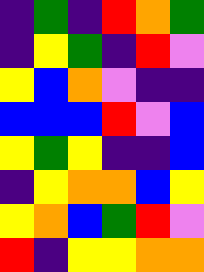[["indigo", "green", "indigo", "red", "orange", "green"], ["indigo", "yellow", "green", "indigo", "red", "violet"], ["yellow", "blue", "orange", "violet", "indigo", "indigo"], ["blue", "blue", "blue", "red", "violet", "blue"], ["yellow", "green", "yellow", "indigo", "indigo", "blue"], ["indigo", "yellow", "orange", "orange", "blue", "yellow"], ["yellow", "orange", "blue", "green", "red", "violet"], ["red", "indigo", "yellow", "yellow", "orange", "orange"]]